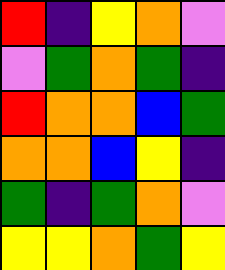[["red", "indigo", "yellow", "orange", "violet"], ["violet", "green", "orange", "green", "indigo"], ["red", "orange", "orange", "blue", "green"], ["orange", "orange", "blue", "yellow", "indigo"], ["green", "indigo", "green", "orange", "violet"], ["yellow", "yellow", "orange", "green", "yellow"]]